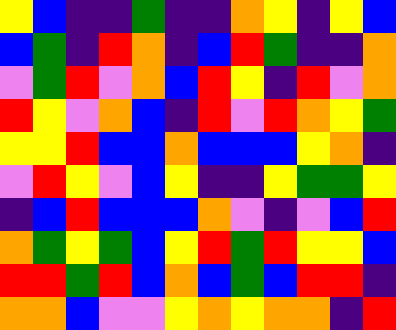[["yellow", "blue", "indigo", "indigo", "green", "indigo", "indigo", "orange", "yellow", "indigo", "yellow", "blue"], ["blue", "green", "indigo", "red", "orange", "indigo", "blue", "red", "green", "indigo", "indigo", "orange"], ["violet", "green", "red", "violet", "orange", "blue", "red", "yellow", "indigo", "red", "violet", "orange"], ["red", "yellow", "violet", "orange", "blue", "indigo", "red", "violet", "red", "orange", "yellow", "green"], ["yellow", "yellow", "red", "blue", "blue", "orange", "blue", "blue", "blue", "yellow", "orange", "indigo"], ["violet", "red", "yellow", "violet", "blue", "yellow", "indigo", "indigo", "yellow", "green", "green", "yellow"], ["indigo", "blue", "red", "blue", "blue", "blue", "orange", "violet", "indigo", "violet", "blue", "red"], ["orange", "green", "yellow", "green", "blue", "yellow", "red", "green", "red", "yellow", "yellow", "blue"], ["red", "red", "green", "red", "blue", "orange", "blue", "green", "blue", "red", "red", "indigo"], ["orange", "orange", "blue", "violet", "violet", "yellow", "orange", "yellow", "orange", "orange", "indigo", "red"]]